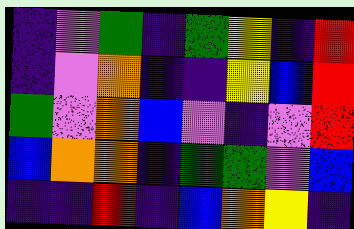[["indigo", "violet", "green", "indigo", "green", "yellow", "indigo", "red"], ["indigo", "violet", "orange", "indigo", "indigo", "yellow", "blue", "red"], ["green", "violet", "orange", "blue", "violet", "indigo", "violet", "red"], ["blue", "orange", "orange", "indigo", "green", "green", "violet", "blue"], ["indigo", "indigo", "red", "indigo", "blue", "orange", "yellow", "indigo"]]